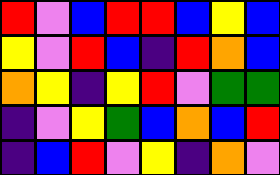[["red", "violet", "blue", "red", "red", "blue", "yellow", "blue"], ["yellow", "violet", "red", "blue", "indigo", "red", "orange", "blue"], ["orange", "yellow", "indigo", "yellow", "red", "violet", "green", "green"], ["indigo", "violet", "yellow", "green", "blue", "orange", "blue", "red"], ["indigo", "blue", "red", "violet", "yellow", "indigo", "orange", "violet"]]